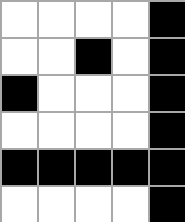[["white", "white", "white", "white", "black"], ["white", "white", "black", "white", "black"], ["black", "white", "white", "white", "black"], ["white", "white", "white", "white", "black"], ["black", "black", "black", "black", "black"], ["white", "white", "white", "white", "black"]]